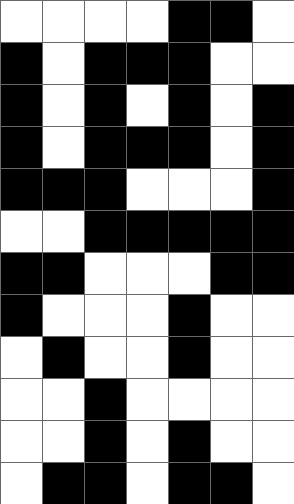[["white", "white", "white", "white", "black", "black", "white"], ["black", "white", "black", "black", "black", "white", "white"], ["black", "white", "black", "white", "black", "white", "black"], ["black", "white", "black", "black", "black", "white", "black"], ["black", "black", "black", "white", "white", "white", "black"], ["white", "white", "black", "black", "black", "black", "black"], ["black", "black", "white", "white", "white", "black", "black"], ["black", "white", "white", "white", "black", "white", "white"], ["white", "black", "white", "white", "black", "white", "white"], ["white", "white", "black", "white", "white", "white", "white"], ["white", "white", "black", "white", "black", "white", "white"], ["white", "black", "black", "white", "black", "black", "white"]]